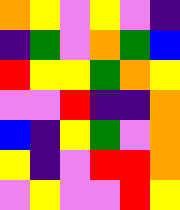[["orange", "yellow", "violet", "yellow", "violet", "indigo"], ["indigo", "green", "violet", "orange", "green", "blue"], ["red", "yellow", "yellow", "green", "orange", "yellow"], ["violet", "violet", "red", "indigo", "indigo", "orange"], ["blue", "indigo", "yellow", "green", "violet", "orange"], ["yellow", "indigo", "violet", "red", "red", "orange"], ["violet", "yellow", "violet", "violet", "red", "yellow"]]